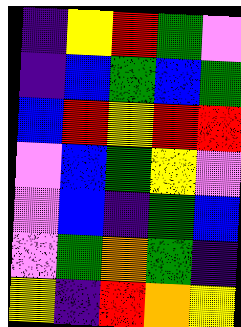[["indigo", "yellow", "red", "green", "violet"], ["indigo", "blue", "green", "blue", "green"], ["blue", "red", "yellow", "red", "red"], ["violet", "blue", "green", "yellow", "violet"], ["violet", "blue", "indigo", "green", "blue"], ["violet", "green", "orange", "green", "indigo"], ["yellow", "indigo", "red", "orange", "yellow"]]